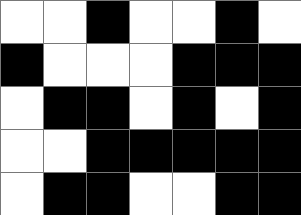[["white", "white", "black", "white", "white", "black", "white"], ["black", "white", "white", "white", "black", "black", "black"], ["white", "black", "black", "white", "black", "white", "black"], ["white", "white", "black", "black", "black", "black", "black"], ["white", "black", "black", "white", "white", "black", "black"]]